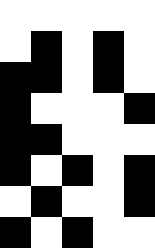[["white", "white", "white", "white", "white"], ["white", "black", "white", "black", "white"], ["black", "black", "white", "black", "white"], ["black", "white", "white", "white", "black"], ["black", "black", "white", "white", "white"], ["black", "white", "black", "white", "black"], ["white", "black", "white", "white", "black"], ["black", "white", "black", "white", "white"]]